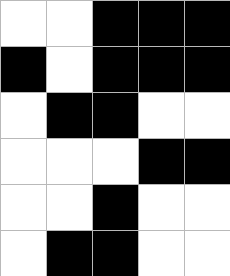[["white", "white", "black", "black", "black"], ["black", "white", "black", "black", "black"], ["white", "black", "black", "white", "white"], ["white", "white", "white", "black", "black"], ["white", "white", "black", "white", "white"], ["white", "black", "black", "white", "white"]]